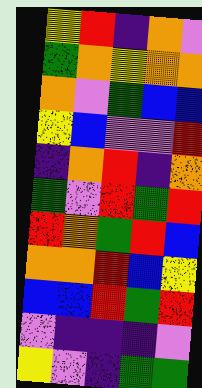[["yellow", "red", "indigo", "orange", "violet"], ["green", "orange", "yellow", "orange", "orange"], ["orange", "violet", "green", "blue", "blue"], ["yellow", "blue", "violet", "violet", "red"], ["indigo", "orange", "red", "indigo", "orange"], ["green", "violet", "red", "green", "red"], ["red", "orange", "green", "red", "blue"], ["orange", "orange", "red", "blue", "yellow"], ["blue", "blue", "red", "green", "red"], ["violet", "indigo", "indigo", "indigo", "violet"], ["yellow", "violet", "indigo", "green", "green"]]